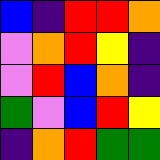[["blue", "indigo", "red", "red", "orange"], ["violet", "orange", "red", "yellow", "indigo"], ["violet", "red", "blue", "orange", "indigo"], ["green", "violet", "blue", "red", "yellow"], ["indigo", "orange", "red", "green", "green"]]